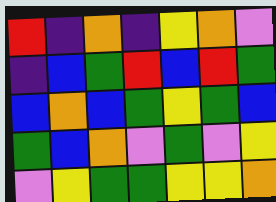[["red", "indigo", "orange", "indigo", "yellow", "orange", "violet"], ["indigo", "blue", "green", "red", "blue", "red", "green"], ["blue", "orange", "blue", "green", "yellow", "green", "blue"], ["green", "blue", "orange", "violet", "green", "violet", "yellow"], ["violet", "yellow", "green", "green", "yellow", "yellow", "orange"]]